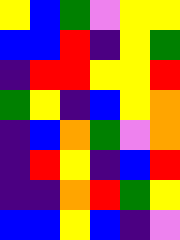[["yellow", "blue", "green", "violet", "yellow", "yellow"], ["blue", "blue", "red", "indigo", "yellow", "green"], ["indigo", "red", "red", "yellow", "yellow", "red"], ["green", "yellow", "indigo", "blue", "yellow", "orange"], ["indigo", "blue", "orange", "green", "violet", "orange"], ["indigo", "red", "yellow", "indigo", "blue", "red"], ["indigo", "indigo", "orange", "red", "green", "yellow"], ["blue", "blue", "yellow", "blue", "indigo", "violet"]]